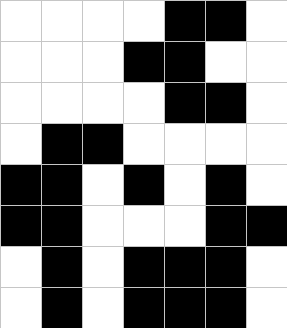[["white", "white", "white", "white", "black", "black", "white"], ["white", "white", "white", "black", "black", "white", "white"], ["white", "white", "white", "white", "black", "black", "white"], ["white", "black", "black", "white", "white", "white", "white"], ["black", "black", "white", "black", "white", "black", "white"], ["black", "black", "white", "white", "white", "black", "black"], ["white", "black", "white", "black", "black", "black", "white"], ["white", "black", "white", "black", "black", "black", "white"]]